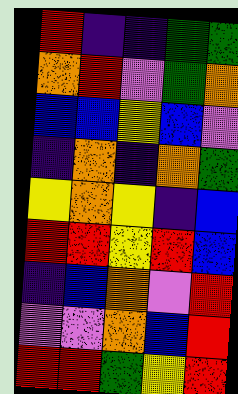[["red", "indigo", "indigo", "green", "green"], ["orange", "red", "violet", "green", "orange"], ["blue", "blue", "yellow", "blue", "violet"], ["indigo", "orange", "indigo", "orange", "green"], ["yellow", "orange", "yellow", "indigo", "blue"], ["red", "red", "yellow", "red", "blue"], ["indigo", "blue", "orange", "violet", "red"], ["violet", "violet", "orange", "blue", "red"], ["red", "red", "green", "yellow", "red"]]